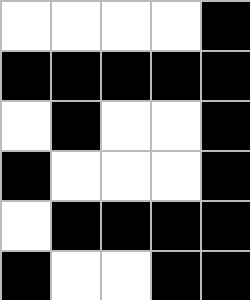[["white", "white", "white", "white", "black"], ["black", "black", "black", "black", "black"], ["white", "black", "white", "white", "black"], ["black", "white", "white", "white", "black"], ["white", "black", "black", "black", "black"], ["black", "white", "white", "black", "black"]]